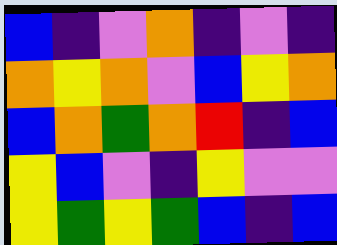[["blue", "indigo", "violet", "orange", "indigo", "violet", "indigo"], ["orange", "yellow", "orange", "violet", "blue", "yellow", "orange"], ["blue", "orange", "green", "orange", "red", "indigo", "blue"], ["yellow", "blue", "violet", "indigo", "yellow", "violet", "violet"], ["yellow", "green", "yellow", "green", "blue", "indigo", "blue"]]